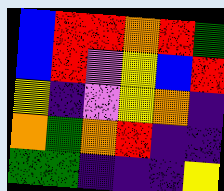[["blue", "red", "red", "orange", "red", "green"], ["blue", "red", "violet", "yellow", "blue", "red"], ["yellow", "indigo", "violet", "yellow", "orange", "indigo"], ["orange", "green", "orange", "red", "indigo", "indigo"], ["green", "green", "indigo", "indigo", "indigo", "yellow"]]